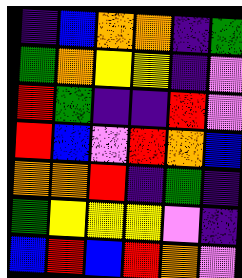[["indigo", "blue", "orange", "orange", "indigo", "green"], ["green", "orange", "yellow", "yellow", "indigo", "violet"], ["red", "green", "indigo", "indigo", "red", "violet"], ["red", "blue", "violet", "red", "orange", "blue"], ["orange", "orange", "red", "indigo", "green", "indigo"], ["green", "yellow", "yellow", "yellow", "violet", "indigo"], ["blue", "red", "blue", "red", "orange", "violet"]]